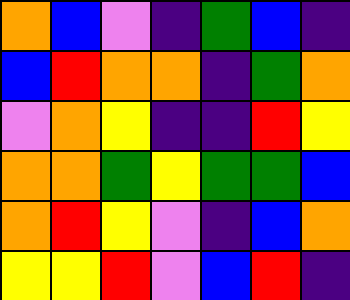[["orange", "blue", "violet", "indigo", "green", "blue", "indigo"], ["blue", "red", "orange", "orange", "indigo", "green", "orange"], ["violet", "orange", "yellow", "indigo", "indigo", "red", "yellow"], ["orange", "orange", "green", "yellow", "green", "green", "blue"], ["orange", "red", "yellow", "violet", "indigo", "blue", "orange"], ["yellow", "yellow", "red", "violet", "blue", "red", "indigo"]]